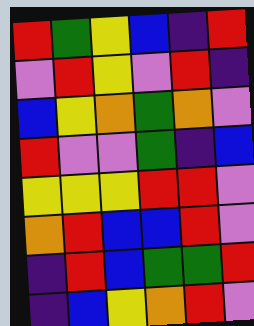[["red", "green", "yellow", "blue", "indigo", "red"], ["violet", "red", "yellow", "violet", "red", "indigo"], ["blue", "yellow", "orange", "green", "orange", "violet"], ["red", "violet", "violet", "green", "indigo", "blue"], ["yellow", "yellow", "yellow", "red", "red", "violet"], ["orange", "red", "blue", "blue", "red", "violet"], ["indigo", "red", "blue", "green", "green", "red"], ["indigo", "blue", "yellow", "orange", "red", "violet"]]